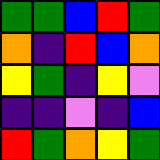[["green", "green", "blue", "red", "green"], ["orange", "indigo", "red", "blue", "orange"], ["yellow", "green", "indigo", "yellow", "violet"], ["indigo", "indigo", "violet", "indigo", "blue"], ["red", "green", "orange", "yellow", "green"]]